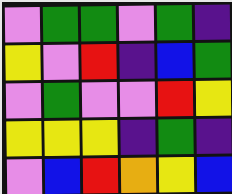[["violet", "green", "green", "violet", "green", "indigo"], ["yellow", "violet", "red", "indigo", "blue", "green"], ["violet", "green", "violet", "violet", "red", "yellow"], ["yellow", "yellow", "yellow", "indigo", "green", "indigo"], ["violet", "blue", "red", "orange", "yellow", "blue"]]